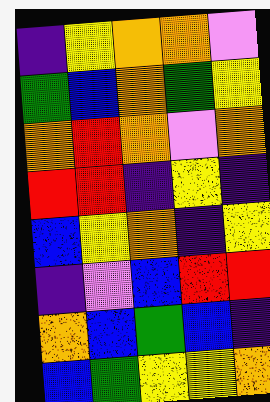[["indigo", "yellow", "orange", "orange", "violet"], ["green", "blue", "orange", "green", "yellow"], ["orange", "red", "orange", "violet", "orange"], ["red", "red", "indigo", "yellow", "indigo"], ["blue", "yellow", "orange", "indigo", "yellow"], ["indigo", "violet", "blue", "red", "red"], ["orange", "blue", "green", "blue", "indigo"], ["blue", "green", "yellow", "yellow", "orange"]]